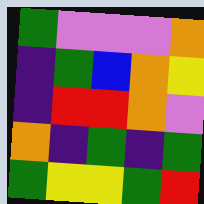[["green", "violet", "violet", "violet", "orange"], ["indigo", "green", "blue", "orange", "yellow"], ["indigo", "red", "red", "orange", "violet"], ["orange", "indigo", "green", "indigo", "green"], ["green", "yellow", "yellow", "green", "red"]]